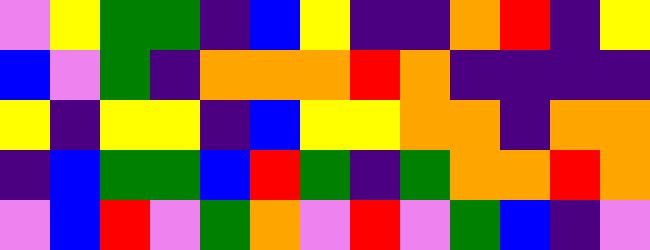[["violet", "yellow", "green", "green", "indigo", "blue", "yellow", "indigo", "indigo", "orange", "red", "indigo", "yellow"], ["blue", "violet", "green", "indigo", "orange", "orange", "orange", "red", "orange", "indigo", "indigo", "indigo", "indigo"], ["yellow", "indigo", "yellow", "yellow", "indigo", "blue", "yellow", "yellow", "orange", "orange", "indigo", "orange", "orange"], ["indigo", "blue", "green", "green", "blue", "red", "green", "indigo", "green", "orange", "orange", "red", "orange"], ["violet", "blue", "red", "violet", "green", "orange", "violet", "red", "violet", "green", "blue", "indigo", "violet"]]